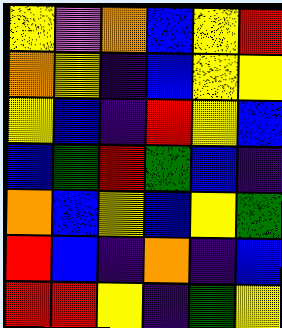[["yellow", "violet", "orange", "blue", "yellow", "red"], ["orange", "yellow", "indigo", "blue", "yellow", "yellow"], ["yellow", "blue", "indigo", "red", "yellow", "blue"], ["blue", "green", "red", "green", "blue", "indigo"], ["orange", "blue", "yellow", "blue", "yellow", "green"], ["red", "blue", "indigo", "orange", "indigo", "blue"], ["red", "red", "yellow", "indigo", "green", "yellow"]]